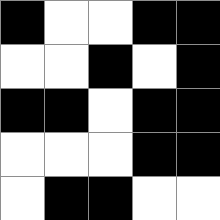[["black", "white", "white", "black", "black"], ["white", "white", "black", "white", "black"], ["black", "black", "white", "black", "black"], ["white", "white", "white", "black", "black"], ["white", "black", "black", "white", "white"]]